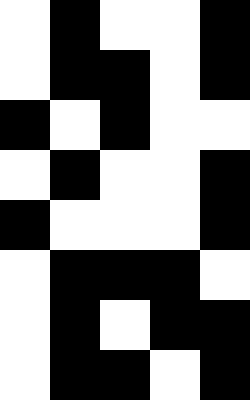[["white", "black", "white", "white", "black"], ["white", "black", "black", "white", "black"], ["black", "white", "black", "white", "white"], ["white", "black", "white", "white", "black"], ["black", "white", "white", "white", "black"], ["white", "black", "black", "black", "white"], ["white", "black", "white", "black", "black"], ["white", "black", "black", "white", "black"]]